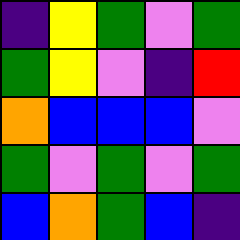[["indigo", "yellow", "green", "violet", "green"], ["green", "yellow", "violet", "indigo", "red"], ["orange", "blue", "blue", "blue", "violet"], ["green", "violet", "green", "violet", "green"], ["blue", "orange", "green", "blue", "indigo"]]